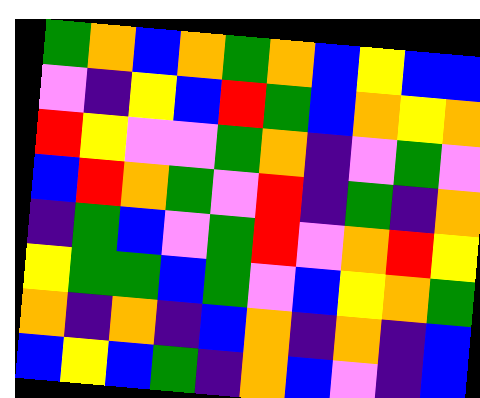[["green", "orange", "blue", "orange", "green", "orange", "blue", "yellow", "blue", "blue"], ["violet", "indigo", "yellow", "blue", "red", "green", "blue", "orange", "yellow", "orange"], ["red", "yellow", "violet", "violet", "green", "orange", "indigo", "violet", "green", "violet"], ["blue", "red", "orange", "green", "violet", "red", "indigo", "green", "indigo", "orange"], ["indigo", "green", "blue", "violet", "green", "red", "violet", "orange", "red", "yellow"], ["yellow", "green", "green", "blue", "green", "violet", "blue", "yellow", "orange", "green"], ["orange", "indigo", "orange", "indigo", "blue", "orange", "indigo", "orange", "indigo", "blue"], ["blue", "yellow", "blue", "green", "indigo", "orange", "blue", "violet", "indigo", "blue"]]